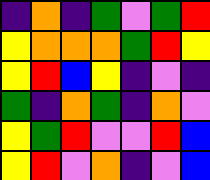[["indigo", "orange", "indigo", "green", "violet", "green", "red"], ["yellow", "orange", "orange", "orange", "green", "red", "yellow"], ["yellow", "red", "blue", "yellow", "indigo", "violet", "indigo"], ["green", "indigo", "orange", "green", "indigo", "orange", "violet"], ["yellow", "green", "red", "violet", "violet", "red", "blue"], ["yellow", "red", "violet", "orange", "indigo", "violet", "blue"]]